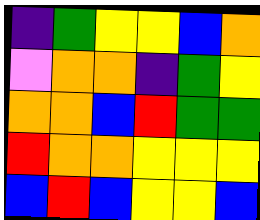[["indigo", "green", "yellow", "yellow", "blue", "orange"], ["violet", "orange", "orange", "indigo", "green", "yellow"], ["orange", "orange", "blue", "red", "green", "green"], ["red", "orange", "orange", "yellow", "yellow", "yellow"], ["blue", "red", "blue", "yellow", "yellow", "blue"]]